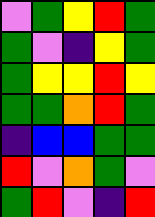[["violet", "green", "yellow", "red", "green"], ["green", "violet", "indigo", "yellow", "green"], ["green", "yellow", "yellow", "red", "yellow"], ["green", "green", "orange", "red", "green"], ["indigo", "blue", "blue", "green", "green"], ["red", "violet", "orange", "green", "violet"], ["green", "red", "violet", "indigo", "red"]]